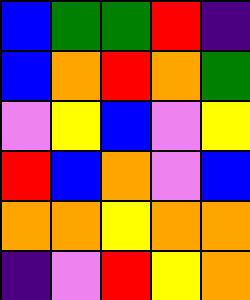[["blue", "green", "green", "red", "indigo"], ["blue", "orange", "red", "orange", "green"], ["violet", "yellow", "blue", "violet", "yellow"], ["red", "blue", "orange", "violet", "blue"], ["orange", "orange", "yellow", "orange", "orange"], ["indigo", "violet", "red", "yellow", "orange"]]